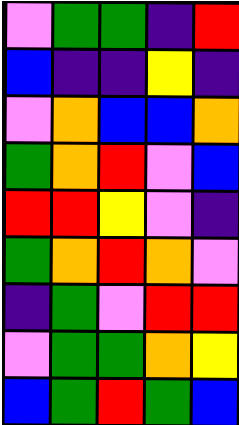[["violet", "green", "green", "indigo", "red"], ["blue", "indigo", "indigo", "yellow", "indigo"], ["violet", "orange", "blue", "blue", "orange"], ["green", "orange", "red", "violet", "blue"], ["red", "red", "yellow", "violet", "indigo"], ["green", "orange", "red", "orange", "violet"], ["indigo", "green", "violet", "red", "red"], ["violet", "green", "green", "orange", "yellow"], ["blue", "green", "red", "green", "blue"]]